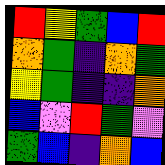[["red", "yellow", "green", "blue", "red"], ["orange", "green", "indigo", "orange", "green"], ["yellow", "green", "indigo", "indigo", "orange"], ["blue", "violet", "red", "green", "violet"], ["green", "blue", "indigo", "orange", "blue"]]